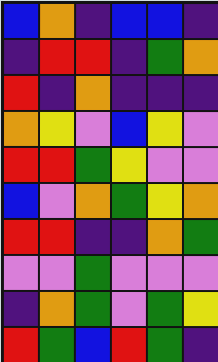[["blue", "orange", "indigo", "blue", "blue", "indigo"], ["indigo", "red", "red", "indigo", "green", "orange"], ["red", "indigo", "orange", "indigo", "indigo", "indigo"], ["orange", "yellow", "violet", "blue", "yellow", "violet"], ["red", "red", "green", "yellow", "violet", "violet"], ["blue", "violet", "orange", "green", "yellow", "orange"], ["red", "red", "indigo", "indigo", "orange", "green"], ["violet", "violet", "green", "violet", "violet", "violet"], ["indigo", "orange", "green", "violet", "green", "yellow"], ["red", "green", "blue", "red", "green", "indigo"]]